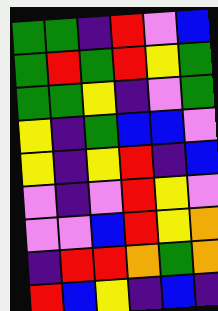[["green", "green", "indigo", "red", "violet", "blue"], ["green", "red", "green", "red", "yellow", "green"], ["green", "green", "yellow", "indigo", "violet", "green"], ["yellow", "indigo", "green", "blue", "blue", "violet"], ["yellow", "indigo", "yellow", "red", "indigo", "blue"], ["violet", "indigo", "violet", "red", "yellow", "violet"], ["violet", "violet", "blue", "red", "yellow", "orange"], ["indigo", "red", "red", "orange", "green", "orange"], ["red", "blue", "yellow", "indigo", "blue", "indigo"]]